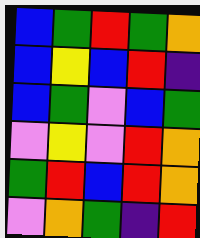[["blue", "green", "red", "green", "orange"], ["blue", "yellow", "blue", "red", "indigo"], ["blue", "green", "violet", "blue", "green"], ["violet", "yellow", "violet", "red", "orange"], ["green", "red", "blue", "red", "orange"], ["violet", "orange", "green", "indigo", "red"]]